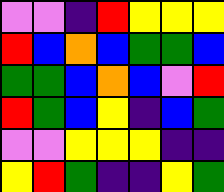[["violet", "violet", "indigo", "red", "yellow", "yellow", "yellow"], ["red", "blue", "orange", "blue", "green", "green", "blue"], ["green", "green", "blue", "orange", "blue", "violet", "red"], ["red", "green", "blue", "yellow", "indigo", "blue", "green"], ["violet", "violet", "yellow", "yellow", "yellow", "indigo", "indigo"], ["yellow", "red", "green", "indigo", "indigo", "yellow", "green"]]